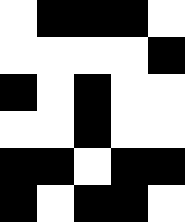[["white", "black", "black", "black", "white"], ["white", "white", "white", "white", "black"], ["black", "white", "black", "white", "white"], ["white", "white", "black", "white", "white"], ["black", "black", "white", "black", "black"], ["black", "white", "black", "black", "white"]]